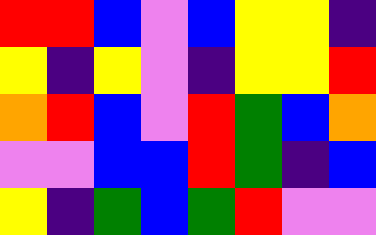[["red", "red", "blue", "violet", "blue", "yellow", "yellow", "indigo"], ["yellow", "indigo", "yellow", "violet", "indigo", "yellow", "yellow", "red"], ["orange", "red", "blue", "violet", "red", "green", "blue", "orange"], ["violet", "violet", "blue", "blue", "red", "green", "indigo", "blue"], ["yellow", "indigo", "green", "blue", "green", "red", "violet", "violet"]]